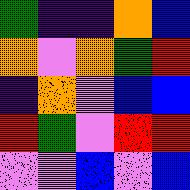[["green", "indigo", "indigo", "orange", "blue"], ["orange", "violet", "orange", "green", "red"], ["indigo", "orange", "violet", "blue", "blue"], ["red", "green", "violet", "red", "red"], ["violet", "violet", "blue", "violet", "blue"]]